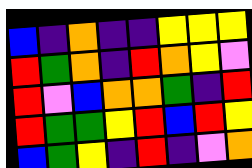[["blue", "indigo", "orange", "indigo", "indigo", "yellow", "yellow", "yellow"], ["red", "green", "orange", "indigo", "red", "orange", "yellow", "violet"], ["red", "violet", "blue", "orange", "orange", "green", "indigo", "red"], ["red", "green", "green", "yellow", "red", "blue", "red", "yellow"], ["blue", "green", "yellow", "indigo", "red", "indigo", "violet", "orange"]]